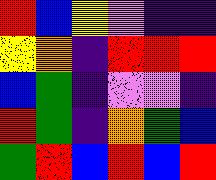[["red", "blue", "yellow", "violet", "indigo", "indigo"], ["yellow", "orange", "indigo", "red", "red", "red"], ["blue", "green", "indigo", "violet", "violet", "indigo"], ["red", "green", "indigo", "orange", "green", "blue"], ["green", "red", "blue", "red", "blue", "red"]]